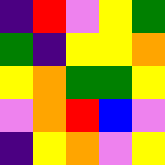[["indigo", "red", "violet", "yellow", "green"], ["green", "indigo", "yellow", "yellow", "orange"], ["yellow", "orange", "green", "green", "yellow"], ["violet", "orange", "red", "blue", "violet"], ["indigo", "yellow", "orange", "violet", "yellow"]]